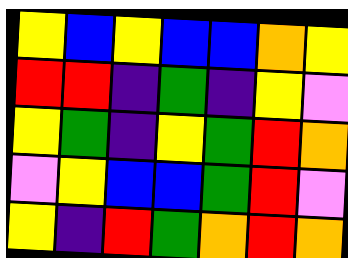[["yellow", "blue", "yellow", "blue", "blue", "orange", "yellow"], ["red", "red", "indigo", "green", "indigo", "yellow", "violet"], ["yellow", "green", "indigo", "yellow", "green", "red", "orange"], ["violet", "yellow", "blue", "blue", "green", "red", "violet"], ["yellow", "indigo", "red", "green", "orange", "red", "orange"]]